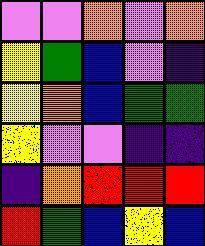[["violet", "violet", "orange", "violet", "orange"], ["yellow", "green", "blue", "violet", "indigo"], ["yellow", "orange", "blue", "green", "green"], ["yellow", "violet", "violet", "indigo", "indigo"], ["indigo", "orange", "red", "red", "red"], ["red", "green", "blue", "yellow", "blue"]]